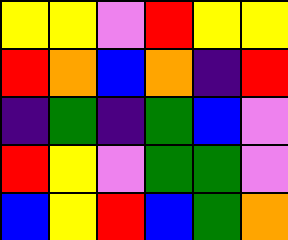[["yellow", "yellow", "violet", "red", "yellow", "yellow"], ["red", "orange", "blue", "orange", "indigo", "red"], ["indigo", "green", "indigo", "green", "blue", "violet"], ["red", "yellow", "violet", "green", "green", "violet"], ["blue", "yellow", "red", "blue", "green", "orange"]]